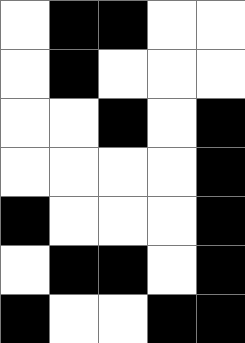[["white", "black", "black", "white", "white"], ["white", "black", "white", "white", "white"], ["white", "white", "black", "white", "black"], ["white", "white", "white", "white", "black"], ["black", "white", "white", "white", "black"], ["white", "black", "black", "white", "black"], ["black", "white", "white", "black", "black"]]